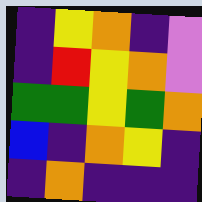[["indigo", "yellow", "orange", "indigo", "violet"], ["indigo", "red", "yellow", "orange", "violet"], ["green", "green", "yellow", "green", "orange"], ["blue", "indigo", "orange", "yellow", "indigo"], ["indigo", "orange", "indigo", "indigo", "indigo"]]